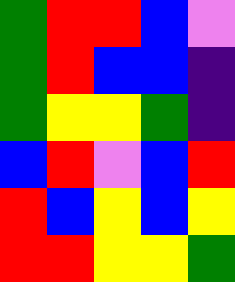[["green", "red", "red", "blue", "violet"], ["green", "red", "blue", "blue", "indigo"], ["green", "yellow", "yellow", "green", "indigo"], ["blue", "red", "violet", "blue", "red"], ["red", "blue", "yellow", "blue", "yellow"], ["red", "red", "yellow", "yellow", "green"]]